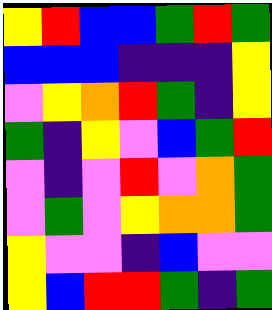[["yellow", "red", "blue", "blue", "green", "red", "green"], ["blue", "blue", "blue", "indigo", "indigo", "indigo", "yellow"], ["violet", "yellow", "orange", "red", "green", "indigo", "yellow"], ["green", "indigo", "yellow", "violet", "blue", "green", "red"], ["violet", "indigo", "violet", "red", "violet", "orange", "green"], ["violet", "green", "violet", "yellow", "orange", "orange", "green"], ["yellow", "violet", "violet", "indigo", "blue", "violet", "violet"], ["yellow", "blue", "red", "red", "green", "indigo", "green"]]